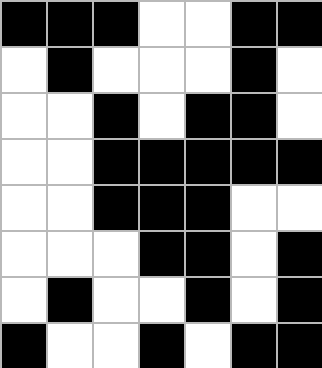[["black", "black", "black", "white", "white", "black", "black"], ["white", "black", "white", "white", "white", "black", "white"], ["white", "white", "black", "white", "black", "black", "white"], ["white", "white", "black", "black", "black", "black", "black"], ["white", "white", "black", "black", "black", "white", "white"], ["white", "white", "white", "black", "black", "white", "black"], ["white", "black", "white", "white", "black", "white", "black"], ["black", "white", "white", "black", "white", "black", "black"]]